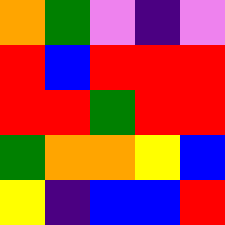[["orange", "green", "violet", "indigo", "violet"], ["red", "blue", "red", "red", "red"], ["red", "red", "green", "red", "red"], ["green", "orange", "orange", "yellow", "blue"], ["yellow", "indigo", "blue", "blue", "red"]]